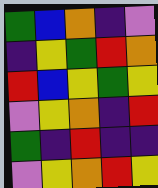[["green", "blue", "orange", "indigo", "violet"], ["indigo", "yellow", "green", "red", "orange"], ["red", "blue", "yellow", "green", "yellow"], ["violet", "yellow", "orange", "indigo", "red"], ["green", "indigo", "red", "indigo", "indigo"], ["violet", "yellow", "orange", "red", "yellow"]]